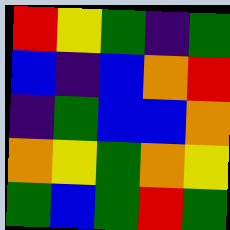[["red", "yellow", "green", "indigo", "green"], ["blue", "indigo", "blue", "orange", "red"], ["indigo", "green", "blue", "blue", "orange"], ["orange", "yellow", "green", "orange", "yellow"], ["green", "blue", "green", "red", "green"]]